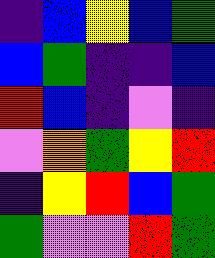[["indigo", "blue", "yellow", "blue", "green"], ["blue", "green", "indigo", "indigo", "blue"], ["red", "blue", "indigo", "violet", "indigo"], ["violet", "orange", "green", "yellow", "red"], ["indigo", "yellow", "red", "blue", "green"], ["green", "violet", "violet", "red", "green"]]